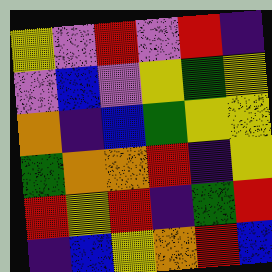[["yellow", "violet", "red", "violet", "red", "indigo"], ["violet", "blue", "violet", "yellow", "green", "yellow"], ["orange", "indigo", "blue", "green", "yellow", "yellow"], ["green", "orange", "orange", "red", "indigo", "yellow"], ["red", "yellow", "red", "indigo", "green", "red"], ["indigo", "blue", "yellow", "orange", "red", "blue"]]